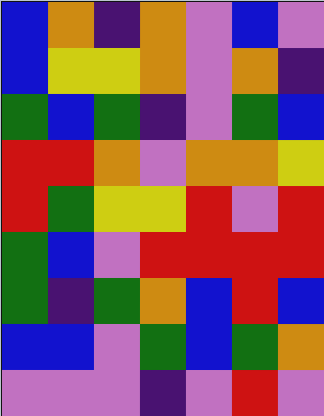[["blue", "orange", "indigo", "orange", "violet", "blue", "violet"], ["blue", "yellow", "yellow", "orange", "violet", "orange", "indigo"], ["green", "blue", "green", "indigo", "violet", "green", "blue"], ["red", "red", "orange", "violet", "orange", "orange", "yellow"], ["red", "green", "yellow", "yellow", "red", "violet", "red"], ["green", "blue", "violet", "red", "red", "red", "red"], ["green", "indigo", "green", "orange", "blue", "red", "blue"], ["blue", "blue", "violet", "green", "blue", "green", "orange"], ["violet", "violet", "violet", "indigo", "violet", "red", "violet"]]